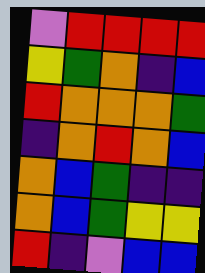[["violet", "red", "red", "red", "red"], ["yellow", "green", "orange", "indigo", "blue"], ["red", "orange", "orange", "orange", "green"], ["indigo", "orange", "red", "orange", "blue"], ["orange", "blue", "green", "indigo", "indigo"], ["orange", "blue", "green", "yellow", "yellow"], ["red", "indigo", "violet", "blue", "blue"]]